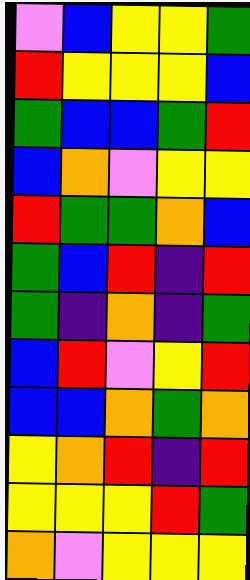[["violet", "blue", "yellow", "yellow", "green"], ["red", "yellow", "yellow", "yellow", "blue"], ["green", "blue", "blue", "green", "red"], ["blue", "orange", "violet", "yellow", "yellow"], ["red", "green", "green", "orange", "blue"], ["green", "blue", "red", "indigo", "red"], ["green", "indigo", "orange", "indigo", "green"], ["blue", "red", "violet", "yellow", "red"], ["blue", "blue", "orange", "green", "orange"], ["yellow", "orange", "red", "indigo", "red"], ["yellow", "yellow", "yellow", "red", "green"], ["orange", "violet", "yellow", "yellow", "yellow"]]